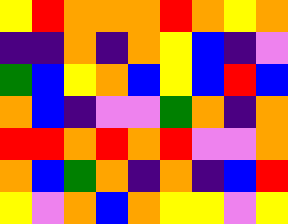[["yellow", "red", "orange", "orange", "orange", "red", "orange", "yellow", "orange"], ["indigo", "indigo", "orange", "indigo", "orange", "yellow", "blue", "indigo", "violet"], ["green", "blue", "yellow", "orange", "blue", "yellow", "blue", "red", "blue"], ["orange", "blue", "indigo", "violet", "violet", "green", "orange", "indigo", "orange"], ["red", "red", "orange", "red", "orange", "red", "violet", "violet", "orange"], ["orange", "blue", "green", "orange", "indigo", "orange", "indigo", "blue", "red"], ["yellow", "violet", "orange", "blue", "orange", "yellow", "yellow", "violet", "yellow"]]